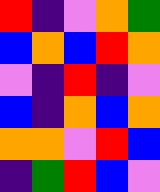[["red", "indigo", "violet", "orange", "green"], ["blue", "orange", "blue", "red", "orange"], ["violet", "indigo", "red", "indigo", "violet"], ["blue", "indigo", "orange", "blue", "orange"], ["orange", "orange", "violet", "red", "blue"], ["indigo", "green", "red", "blue", "violet"]]